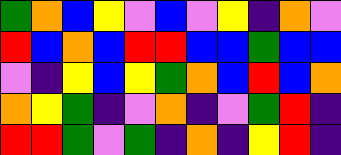[["green", "orange", "blue", "yellow", "violet", "blue", "violet", "yellow", "indigo", "orange", "violet"], ["red", "blue", "orange", "blue", "red", "red", "blue", "blue", "green", "blue", "blue"], ["violet", "indigo", "yellow", "blue", "yellow", "green", "orange", "blue", "red", "blue", "orange"], ["orange", "yellow", "green", "indigo", "violet", "orange", "indigo", "violet", "green", "red", "indigo"], ["red", "red", "green", "violet", "green", "indigo", "orange", "indigo", "yellow", "red", "indigo"]]